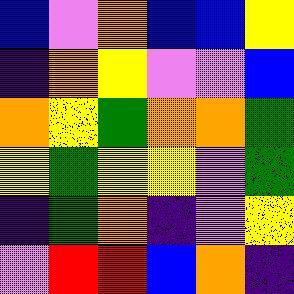[["blue", "violet", "orange", "blue", "blue", "yellow"], ["indigo", "orange", "yellow", "violet", "violet", "blue"], ["orange", "yellow", "green", "orange", "orange", "green"], ["yellow", "green", "yellow", "yellow", "violet", "green"], ["indigo", "green", "orange", "indigo", "violet", "yellow"], ["violet", "red", "red", "blue", "orange", "indigo"]]